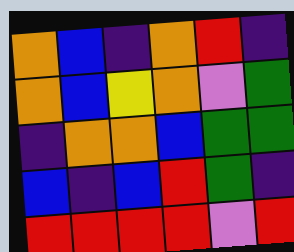[["orange", "blue", "indigo", "orange", "red", "indigo"], ["orange", "blue", "yellow", "orange", "violet", "green"], ["indigo", "orange", "orange", "blue", "green", "green"], ["blue", "indigo", "blue", "red", "green", "indigo"], ["red", "red", "red", "red", "violet", "red"]]